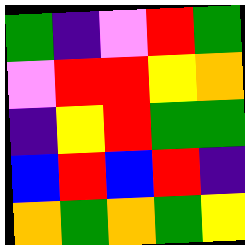[["green", "indigo", "violet", "red", "green"], ["violet", "red", "red", "yellow", "orange"], ["indigo", "yellow", "red", "green", "green"], ["blue", "red", "blue", "red", "indigo"], ["orange", "green", "orange", "green", "yellow"]]